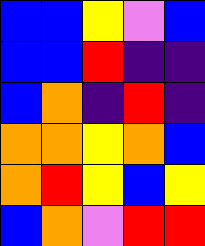[["blue", "blue", "yellow", "violet", "blue"], ["blue", "blue", "red", "indigo", "indigo"], ["blue", "orange", "indigo", "red", "indigo"], ["orange", "orange", "yellow", "orange", "blue"], ["orange", "red", "yellow", "blue", "yellow"], ["blue", "orange", "violet", "red", "red"]]